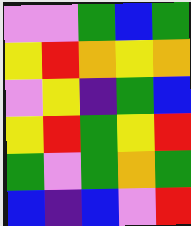[["violet", "violet", "green", "blue", "green"], ["yellow", "red", "orange", "yellow", "orange"], ["violet", "yellow", "indigo", "green", "blue"], ["yellow", "red", "green", "yellow", "red"], ["green", "violet", "green", "orange", "green"], ["blue", "indigo", "blue", "violet", "red"]]